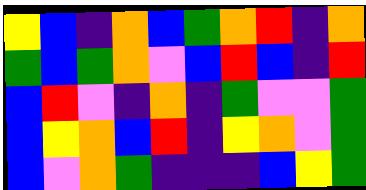[["yellow", "blue", "indigo", "orange", "blue", "green", "orange", "red", "indigo", "orange"], ["green", "blue", "green", "orange", "violet", "blue", "red", "blue", "indigo", "red"], ["blue", "red", "violet", "indigo", "orange", "indigo", "green", "violet", "violet", "green"], ["blue", "yellow", "orange", "blue", "red", "indigo", "yellow", "orange", "violet", "green"], ["blue", "violet", "orange", "green", "indigo", "indigo", "indigo", "blue", "yellow", "green"]]